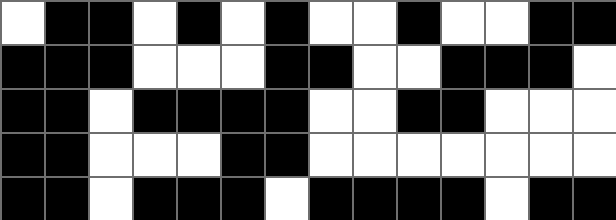[["white", "black", "black", "white", "black", "white", "black", "white", "white", "black", "white", "white", "black", "black"], ["black", "black", "black", "white", "white", "white", "black", "black", "white", "white", "black", "black", "black", "white"], ["black", "black", "white", "black", "black", "black", "black", "white", "white", "black", "black", "white", "white", "white"], ["black", "black", "white", "white", "white", "black", "black", "white", "white", "white", "white", "white", "white", "white"], ["black", "black", "white", "black", "black", "black", "white", "black", "black", "black", "black", "white", "black", "black"]]